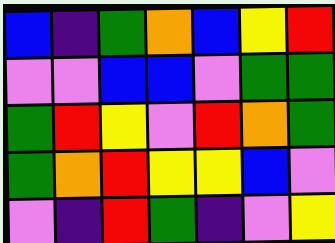[["blue", "indigo", "green", "orange", "blue", "yellow", "red"], ["violet", "violet", "blue", "blue", "violet", "green", "green"], ["green", "red", "yellow", "violet", "red", "orange", "green"], ["green", "orange", "red", "yellow", "yellow", "blue", "violet"], ["violet", "indigo", "red", "green", "indigo", "violet", "yellow"]]